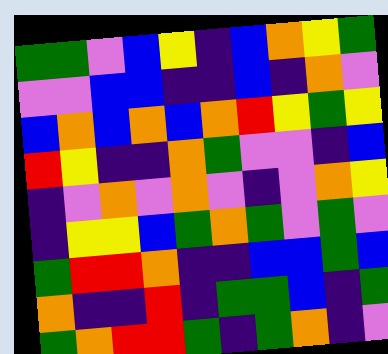[["green", "green", "violet", "blue", "yellow", "indigo", "blue", "orange", "yellow", "green"], ["violet", "violet", "blue", "blue", "indigo", "indigo", "blue", "indigo", "orange", "violet"], ["blue", "orange", "blue", "orange", "blue", "orange", "red", "yellow", "green", "yellow"], ["red", "yellow", "indigo", "indigo", "orange", "green", "violet", "violet", "indigo", "blue"], ["indigo", "violet", "orange", "violet", "orange", "violet", "indigo", "violet", "orange", "yellow"], ["indigo", "yellow", "yellow", "blue", "green", "orange", "green", "violet", "green", "violet"], ["green", "red", "red", "orange", "indigo", "indigo", "blue", "blue", "green", "blue"], ["orange", "indigo", "indigo", "red", "indigo", "green", "green", "blue", "indigo", "green"], ["green", "orange", "red", "red", "green", "indigo", "green", "orange", "indigo", "violet"]]